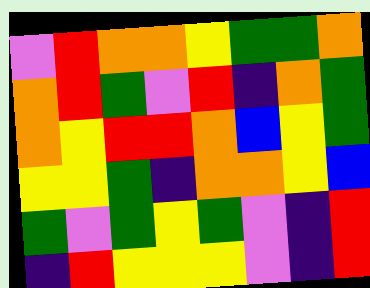[["violet", "red", "orange", "orange", "yellow", "green", "green", "orange"], ["orange", "red", "green", "violet", "red", "indigo", "orange", "green"], ["orange", "yellow", "red", "red", "orange", "blue", "yellow", "green"], ["yellow", "yellow", "green", "indigo", "orange", "orange", "yellow", "blue"], ["green", "violet", "green", "yellow", "green", "violet", "indigo", "red"], ["indigo", "red", "yellow", "yellow", "yellow", "violet", "indigo", "red"]]